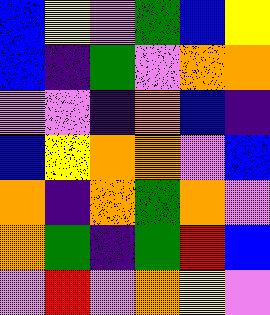[["blue", "yellow", "violet", "green", "blue", "yellow"], ["blue", "indigo", "green", "violet", "orange", "orange"], ["violet", "violet", "indigo", "orange", "blue", "indigo"], ["blue", "yellow", "orange", "orange", "violet", "blue"], ["orange", "indigo", "orange", "green", "orange", "violet"], ["orange", "green", "indigo", "green", "red", "blue"], ["violet", "red", "violet", "orange", "yellow", "violet"]]